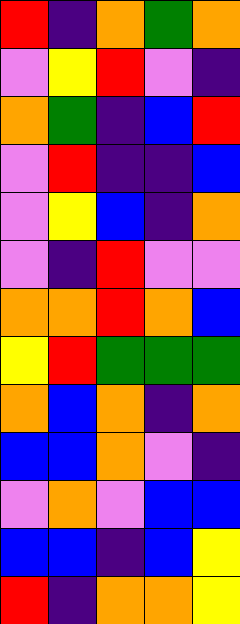[["red", "indigo", "orange", "green", "orange"], ["violet", "yellow", "red", "violet", "indigo"], ["orange", "green", "indigo", "blue", "red"], ["violet", "red", "indigo", "indigo", "blue"], ["violet", "yellow", "blue", "indigo", "orange"], ["violet", "indigo", "red", "violet", "violet"], ["orange", "orange", "red", "orange", "blue"], ["yellow", "red", "green", "green", "green"], ["orange", "blue", "orange", "indigo", "orange"], ["blue", "blue", "orange", "violet", "indigo"], ["violet", "orange", "violet", "blue", "blue"], ["blue", "blue", "indigo", "blue", "yellow"], ["red", "indigo", "orange", "orange", "yellow"]]